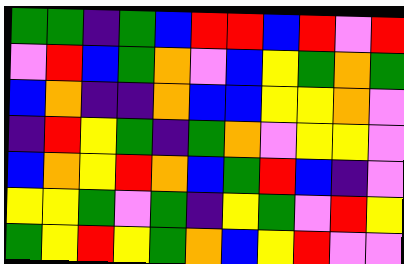[["green", "green", "indigo", "green", "blue", "red", "red", "blue", "red", "violet", "red"], ["violet", "red", "blue", "green", "orange", "violet", "blue", "yellow", "green", "orange", "green"], ["blue", "orange", "indigo", "indigo", "orange", "blue", "blue", "yellow", "yellow", "orange", "violet"], ["indigo", "red", "yellow", "green", "indigo", "green", "orange", "violet", "yellow", "yellow", "violet"], ["blue", "orange", "yellow", "red", "orange", "blue", "green", "red", "blue", "indigo", "violet"], ["yellow", "yellow", "green", "violet", "green", "indigo", "yellow", "green", "violet", "red", "yellow"], ["green", "yellow", "red", "yellow", "green", "orange", "blue", "yellow", "red", "violet", "violet"]]